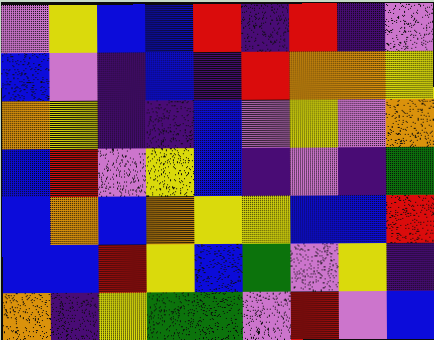[["violet", "yellow", "blue", "blue", "red", "indigo", "red", "indigo", "violet"], ["blue", "violet", "indigo", "blue", "indigo", "red", "orange", "orange", "yellow"], ["orange", "yellow", "indigo", "indigo", "blue", "violet", "yellow", "violet", "orange"], ["blue", "red", "violet", "yellow", "blue", "indigo", "violet", "indigo", "green"], ["blue", "orange", "blue", "orange", "yellow", "yellow", "blue", "blue", "red"], ["blue", "blue", "red", "yellow", "blue", "green", "violet", "yellow", "indigo"], ["orange", "indigo", "yellow", "green", "green", "violet", "red", "violet", "blue"]]